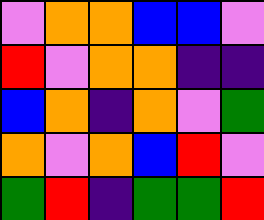[["violet", "orange", "orange", "blue", "blue", "violet"], ["red", "violet", "orange", "orange", "indigo", "indigo"], ["blue", "orange", "indigo", "orange", "violet", "green"], ["orange", "violet", "orange", "blue", "red", "violet"], ["green", "red", "indigo", "green", "green", "red"]]